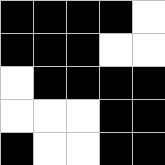[["black", "black", "black", "black", "white"], ["black", "black", "black", "white", "white"], ["white", "black", "black", "black", "black"], ["white", "white", "white", "black", "black"], ["black", "white", "white", "black", "black"]]